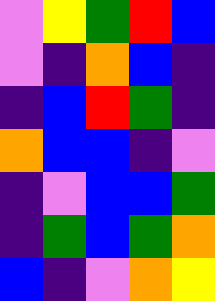[["violet", "yellow", "green", "red", "blue"], ["violet", "indigo", "orange", "blue", "indigo"], ["indigo", "blue", "red", "green", "indigo"], ["orange", "blue", "blue", "indigo", "violet"], ["indigo", "violet", "blue", "blue", "green"], ["indigo", "green", "blue", "green", "orange"], ["blue", "indigo", "violet", "orange", "yellow"]]